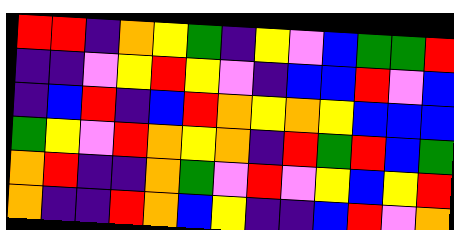[["red", "red", "indigo", "orange", "yellow", "green", "indigo", "yellow", "violet", "blue", "green", "green", "red"], ["indigo", "indigo", "violet", "yellow", "red", "yellow", "violet", "indigo", "blue", "blue", "red", "violet", "blue"], ["indigo", "blue", "red", "indigo", "blue", "red", "orange", "yellow", "orange", "yellow", "blue", "blue", "blue"], ["green", "yellow", "violet", "red", "orange", "yellow", "orange", "indigo", "red", "green", "red", "blue", "green"], ["orange", "red", "indigo", "indigo", "orange", "green", "violet", "red", "violet", "yellow", "blue", "yellow", "red"], ["orange", "indigo", "indigo", "red", "orange", "blue", "yellow", "indigo", "indigo", "blue", "red", "violet", "orange"]]